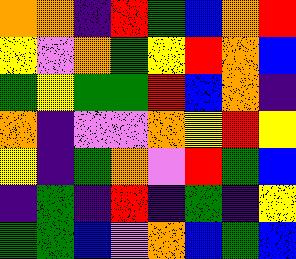[["orange", "orange", "indigo", "red", "green", "blue", "orange", "red"], ["yellow", "violet", "orange", "green", "yellow", "red", "orange", "blue"], ["green", "yellow", "green", "green", "red", "blue", "orange", "indigo"], ["orange", "indigo", "violet", "violet", "orange", "yellow", "red", "yellow"], ["yellow", "indigo", "green", "orange", "violet", "red", "green", "blue"], ["indigo", "green", "indigo", "red", "indigo", "green", "indigo", "yellow"], ["green", "green", "blue", "violet", "orange", "blue", "green", "blue"]]